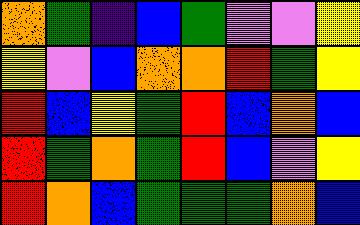[["orange", "green", "indigo", "blue", "green", "violet", "violet", "yellow"], ["yellow", "violet", "blue", "orange", "orange", "red", "green", "yellow"], ["red", "blue", "yellow", "green", "red", "blue", "orange", "blue"], ["red", "green", "orange", "green", "red", "blue", "violet", "yellow"], ["red", "orange", "blue", "green", "green", "green", "orange", "blue"]]